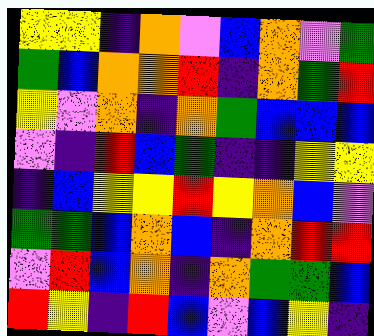[["yellow", "yellow", "indigo", "orange", "violet", "blue", "orange", "violet", "green"], ["green", "blue", "orange", "orange", "red", "indigo", "orange", "green", "red"], ["yellow", "violet", "orange", "indigo", "orange", "green", "blue", "blue", "blue"], ["violet", "indigo", "red", "blue", "green", "indigo", "indigo", "yellow", "yellow"], ["indigo", "blue", "yellow", "yellow", "red", "yellow", "orange", "blue", "violet"], ["green", "green", "blue", "orange", "blue", "indigo", "orange", "red", "red"], ["violet", "red", "blue", "orange", "indigo", "orange", "green", "green", "blue"], ["red", "yellow", "indigo", "red", "blue", "violet", "blue", "yellow", "indigo"]]